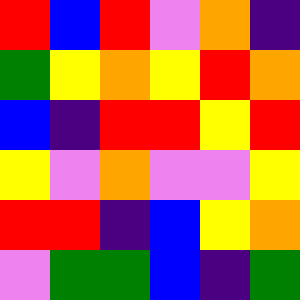[["red", "blue", "red", "violet", "orange", "indigo"], ["green", "yellow", "orange", "yellow", "red", "orange"], ["blue", "indigo", "red", "red", "yellow", "red"], ["yellow", "violet", "orange", "violet", "violet", "yellow"], ["red", "red", "indigo", "blue", "yellow", "orange"], ["violet", "green", "green", "blue", "indigo", "green"]]